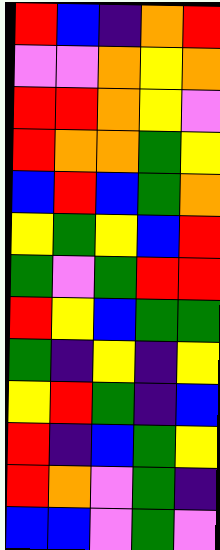[["red", "blue", "indigo", "orange", "red"], ["violet", "violet", "orange", "yellow", "orange"], ["red", "red", "orange", "yellow", "violet"], ["red", "orange", "orange", "green", "yellow"], ["blue", "red", "blue", "green", "orange"], ["yellow", "green", "yellow", "blue", "red"], ["green", "violet", "green", "red", "red"], ["red", "yellow", "blue", "green", "green"], ["green", "indigo", "yellow", "indigo", "yellow"], ["yellow", "red", "green", "indigo", "blue"], ["red", "indigo", "blue", "green", "yellow"], ["red", "orange", "violet", "green", "indigo"], ["blue", "blue", "violet", "green", "violet"]]